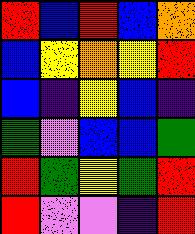[["red", "blue", "red", "blue", "orange"], ["blue", "yellow", "orange", "yellow", "red"], ["blue", "indigo", "yellow", "blue", "indigo"], ["green", "violet", "blue", "blue", "green"], ["red", "green", "yellow", "green", "red"], ["red", "violet", "violet", "indigo", "red"]]